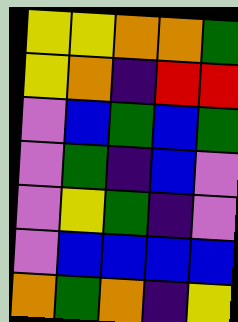[["yellow", "yellow", "orange", "orange", "green"], ["yellow", "orange", "indigo", "red", "red"], ["violet", "blue", "green", "blue", "green"], ["violet", "green", "indigo", "blue", "violet"], ["violet", "yellow", "green", "indigo", "violet"], ["violet", "blue", "blue", "blue", "blue"], ["orange", "green", "orange", "indigo", "yellow"]]